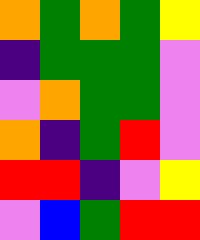[["orange", "green", "orange", "green", "yellow"], ["indigo", "green", "green", "green", "violet"], ["violet", "orange", "green", "green", "violet"], ["orange", "indigo", "green", "red", "violet"], ["red", "red", "indigo", "violet", "yellow"], ["violet", "blue", "green", "red", "red"]]